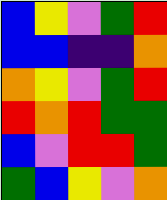[["blue", "yellow", "violet", "green", "red"], ["blue", "blue", "indigo", "indigo", "orange"], ["orange", "yellow", "violet", "green", "red"], ["red", "orange", "red", "green", "green"], ["blue", "violet", "red", "red", "green"], ["green", "blue", "yellow", "violet", "orange"]]